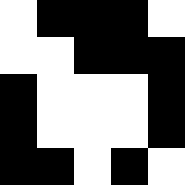[["white", "black", "black", "black", "white"], ["white", "white", "black", "black", "black"], ["black", "white", "white", "white", "black"], ["black", "white", "white", "white", "black"], ["black", "black", "white", "black", "white"]]